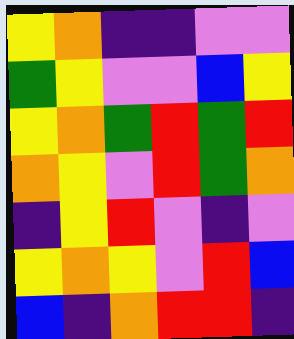[["yellow", "orange", "indigo", "indigo", "violet", "violet"], ["green", "yellow", "violet", "violet", "blue", "yellow"], ["yellow", "orange", "green", "red", "green", "red"], ["orange", "yellow", "violet", "red", "green", "orange"], ["indigo", "yellow", "red", "violet", "indigo", "violet"], ["yellow", "orange", "yellow", "violet", "red", "blue"], ["blue", "indigo", "orange", "red", "red", "indigo"]]